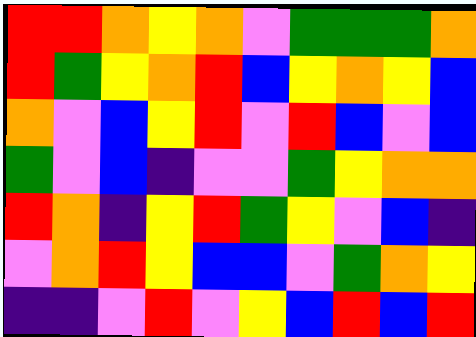[["red", "red", "orange", "yellow", "orange", "violet", "green", "green", "green", "orange"], ["red", "green", "yellow", "orange", "red", "blue", "yellow", "orange", "yellow", "blue"], ["orange", "violet", "blue", "yellow", "red", "violet", "red", "blue", "violet", "blue"], ["green", "violet", "blue", "indigo", "violet", "violet", "green", "yellow", "orange", "orange"], ["red", "orange", "indigo", "yellow", "red", "green", "yellow", "violet", "blue", "indigo"], ["violet", "orange", "red", "yellow", "blue", "blue", "violet", "green", "orange", "yellow"], ["indigo", "indigo", "violet", "red", "violet", "yellow", "blue", "red", "blue", "red"]]